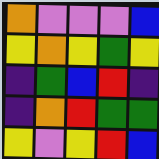[["orange", "violet", "violet", "violet", "blue"], ["yellow", "orange", "yellow", "green", "yellow"], ["indigo", "green", "blue", "red", "indigo"], ["indigo", "orange", "red", "green", "green"], ["yellow", "violet", "yellow", "red", "blue"]]